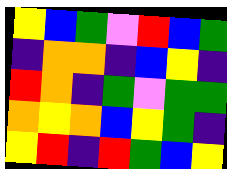[["yellow", "blue", "green", "violet", "red", "blue", "green"], ["indigo", "orange", "orange", "indigo", "blue", "yellow", "indigo"], ["red", "orange", "indigo", "green", "violet", "green", "green"], ["orange", "yellow", "orange", "blue", "yellow", "green", "indigo"], ["yellow", "red", "indigo", "red", "green", "blue", "yellow"]]